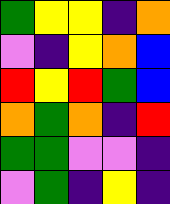[["green", "yellow", "yellow", "indigo", "orange"], ["violet", "indigo", "yellow", "orange", "blue"], ["red", "yellow", "red", "green", "blue"], ["orange", "green", "orange", "indigo", "red"], ["green", "green", "violet", "violet", "indigo"], ["violet", "green", "indigo", "yellow", "indigo"]]